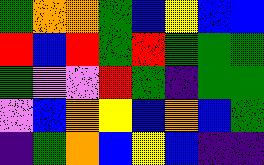[["green", "orange", "orange", "green", "blue", "yellow", "blue", "blue"], ["red", "blue", "red", "green", "red", "green", "green", "green"], ["green", "violet", "violet", "red", "green", "indigo", "green", "green"], ["violet", "blue", "orange", "yellow", "blue", "orange", "blue", "green"], ["indigo", "green", "orange", "blue", "yellow", "blue", "indigo", "indigo"]]